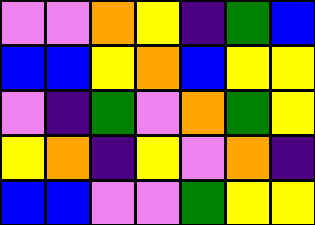[["violet", "violet", "orange", "yellow", "indigo", "green", "blue"], ["blue", "blue", "yellow", "orange", "blue", "yellow", "yellow"], ["violet", "indigo", "green", "violet", "orange", "green", "yellow"], ["yellow", "orange", "indigo", "yellow", "violet", "orange", "indigo"], ["blue", "blue", "violet", "violet", "green", "yellow", "yellow"]]